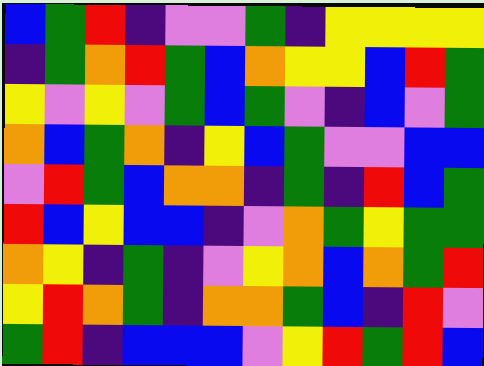[["blue", "green", "red", "indigo", "violet", "violet", "green", "indigo", "yellow", "yellow", "yellow", "yellow"], ["indigo", "green", "orange", "red", "green", "blue", "orange", "yellow", "yellow", "blue", "red", "green"], ["yellow", "violet", "yellow", "violet", "green", "blue", "green", "violet", "indigo", "blue", "violet", "green"], ["orange", "blue", "green", "orange", "indigo", "yellow", "blue", "green", "violet", "violet", "blue", "blue"], ["violet", "red", "green", "blue", "orange", "orange", "indigo", "green", "indigo", "red", "blue", "green"], ["red", "blue", "yellow", "blue", "blue", "indigo", "violet", "orange", "green", "yellow", "green", "green"], ["orange", "yellow", "indigo", "green", "indigo", "violet", "yellow", "orange", "blue", "orange", "green", "red"], ["yellow", "red", "orange", "green", "indigo", "orange", "orange", "green", "blue", "indigo", "red", "violet"], ["green", "red", "indigo", "blue", "blue", "blue", "violet", "yellow", "red", "green", "red", "blue"]]